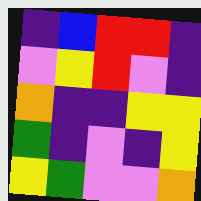[["indigo", "blue", "red", "red", "indigo"], ["violet", "yellow", "red", "violet", "indigo"], ["orange", "indigo", "indigo", "yellow", "yellow"], ["green", "indigo", "violet", "indigo", "yellow"], ["yellow", "green", "violet", "violet", "orange"]]